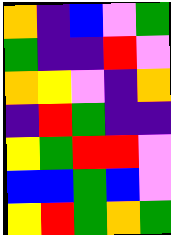[["orange", "indigo", "blue", "violet", "green"], ["green", "indigo", "indigo", "red", "violet"], ["orange", "yellow", "violet", "indigo", "orange"], ["indigo", "red", "green", "indigo", "indigo"], ["yellow", "green", "red", "red", "violet"], ["blue", "blue", "green", "blue", "violet"], ["yellow", "red", "green", "orange", "green"]]